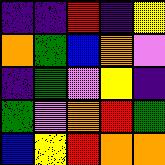[["indigo", "indigo", "red", "indigo", "yellow"], ["orange", "green", "blue", "orange", "violet"], ["indigo", "green", "violet", "yellow", "indigo"], ["green", "violet", "orange", "red", "green"], ["blue", "yellow", "red", "orange", "orange"]]